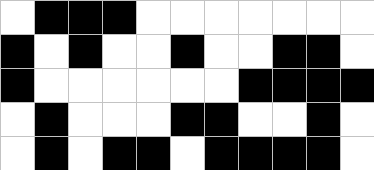[["white", "black", "black", "black", "white", "white", "white", "white", "white", "white", "white"], ["black", "white", "black", "white", "white", "black", "white", "white", "black", "black", "white"], ["black", "white", "white", "white", "white", "white", "white", "black", "black", "black", "black"], ["white", "black", "white", "white", "white", "black", "black", "white", "white", "black", "white"], ["white", "black", "white", "black", "black", "white", "black", "black", "black", "black", "white"]]